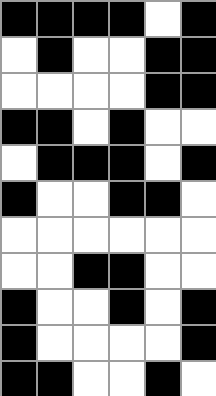[["black", "black", "black", "black", "white", "black"], ["white", "black", "white", "white", "black", "black"], ["white", "white", "white", "white", "black", "black"], ["black", "black", "white", "black", "white", "white"], ["white", "black", "black", "black", "white", "black"], ["black", "white", "white", "black", "black", "white"], ["white", "white", "white", "white", "white", "white"], ["white", "white", "black", "black", "white", "white"], ["black", "white", "white", "black", "white", "black"], ["black", "white", "white", "white", "white", "black"], ["black", "black", "white", "white", "black", "white"]]